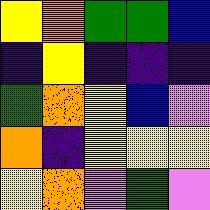[["yellow", "orange", "green", "green", "blue"], ["indigo", "yellow", "indigo", "indigo", "indigo"], ["green", "orange", "yellow", "blue", "violet"], ["orange", "indigo", "yellow", "yellow", "yellow"], ["yellow", "orange", "violet", "green", "violet"]]